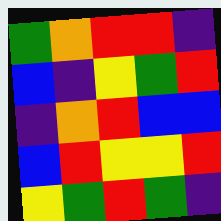[["green", "orange", "red", "red", "indigo"], ["blue", "indigo", "yellow", "green", "red"], ["indigo", "orange", "red", "blue", "blue"], ["blue", "red", "yellow", "yellow", "red"], ["yellow", "green", "red", "green", "indigo"]]